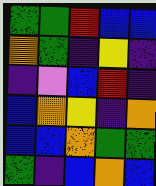[["green", "green", "red", "blue", "blue"], ["orange", "green", "indigo", "yellow", "indigo"], ["indigo", "violet", "blue", "red", "indigo"], ["blue", "orange", "yellow", "indigo", "orange"], ["blue", "blue", "orange", "green", "green"], ["green", "indigo", "blue", "orange", "blue"]]